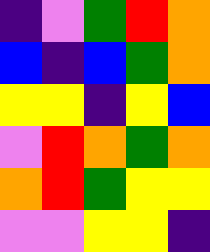[["indigo", "violet", "green", "red", "orange"], ["blue", "indigo", "blue", "green", "orange"], ["yellow", "yellow", "indigo", "yellow", "blue"], ["violet", "red", "orange", "green", "orange"], ["orange", "red", "green", "yellow", "yellow"], ["violet", "violet", "yellow", "yellow", "indigo"]]